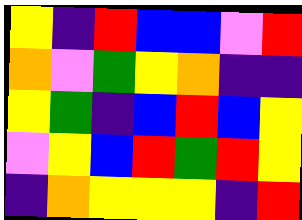[["yellow", "indigo", "red", "blue", "blue", "violet", "red"], ["orange", "violet", "green", "yellow", "orange", "indigo", "indigo"], ["yellow", "green", "indigo", "blue", "red", "blue", "yellow"], ["violet", "yellow", "blue", "red", "green", "red", "yellow"], ["indigo", "orange", "yellow", "yellow", "yellow", "indigo", "red"]]